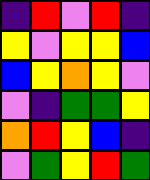[["indigo", "red", "violet", "red", "indigo"], ["yellow", "violet", "yellow", "yellow", "blue"], ["blue", "yellow", "orange", "yellow", "violet"], ["violet", "indigo", "green", "green", "yellow"], ["orange", "red", "yellow", "blue", "indigo"], ["violet", "green", "yellow", "red", "green"]]